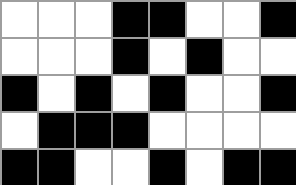[["white", "white", "white", "black", "black", "white", "white", "black"], ["white", "white", "white", "black", "white", "black", "white", "white"], ["black", "white", "black", "white", "black", "white", "white", "black"], ["white", "black", "black", "black", "white", "white", "white", "white"], ["black", "black", "white", "white", "black", "white", "black", "black"]]